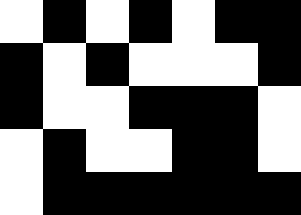[["white", "black", "white", "black", "white", "black", "black"], ["black", "white", "black", "white", "white", "white", "black"], ["black", "white", "white", "black", "black", "black", "white"], ["white", "black", "white", "white", "black", "black", "white"], ["white", "black", "black", "black", "black", "black", "black"]]